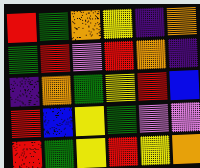[["red", "green", "orange", "yellow", "indigo", "orange"], ["green", "red", "violet", "red", "orange", "indigo"], ["indigo", "orange", "green", "yellow", "red", "blue"], ["red", "blue", "yellow", "green", "violet", "violet"], ["red", "green", "yellow", "red", "yellow", "orange"]]